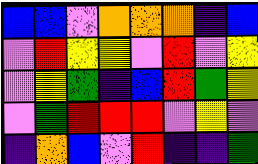[["blue", "blue", "violet", "orange", "orange", "orange", "indigo", "blue"], ["violet", "red", "yellow", "yellow", "violet", "red", "violet", "yellow"], ["violet", "yellow", "green", "indigo", "blue", "red", "green", "yellow"], ["violet", "green", "red", "red", "red", "violet", "yellow", "violet"], ["indigo", "orange", "blue", "violet", "red", "indigo", "indigo", "green"]]